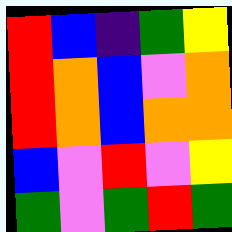[["red", "blue", "indigo", "green", "yellow"], ["red", "orange", "blue", "violet", "orange"], ["red", "orange", "blue", "orange", "orange"], ["blue", "violet", "red", "violet", "yellow"], ["green", "violet", "green", "red", "green"]]